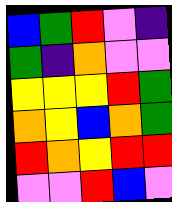[["blue", "green", "red", "violet", "indigo"], ["green", "indigo", "orange", "violet", "violet"], ["yellow", "yellow", "yellow", "red", "green"], ["orange", "yellow", "blue", "orange", "green"], ["red", "orange", "yellow", "red", "red"], ["violet", "violet", "red", "blue", "violet"]]